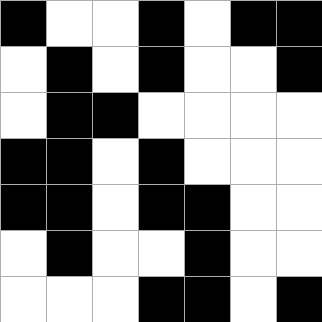[["black", "white", "white", "black", "white", "black", "black"], ["white", "black", "white", "black", "white", "white", "black"], ["white", "black", "black", "white", "white", "white", "white"], ["black", "black", "white", "black", "white", "white", "white"], ["black", "black", "white", "black", "black", "white", "white"], ["white", "black", "white", "white", "black", "white", "white"], ["white", "white", "white", "black", "black", "white", "black"]]